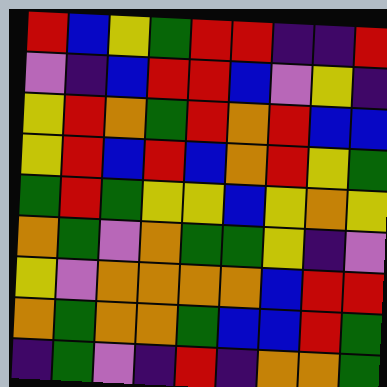[["red", "blue", "yellow", "green", "red", "red", "indigo", "indigo", "red"], ["violet", "indigo", "blue", "red", "red", "blue", "violet", "yellow", "indigo"], ["yellow", "red", "orange", "green", "red", "orange", "red", "blue", "blue"], ["yellow", "red", "blue", "red", "blue", "orange", "red", "yellow", "green"], ["green", "red", "green", "yellow", "yellow", "blue", "yellow", "orange", "yellow"], ["orange", "green", "violet", "orange", "green", "green", "yellow", "indigo", "violet"], ["yellow", "violet", "orange", "orange", "orange", "orange", "blue", "red", "red"], ["orange", "green", "orange", "orange", "green", "blue", "blue", "red", "green"], ["indigo", "green", "violet", "indigo", "red", "indigo", "orange", "orange", "green"]]